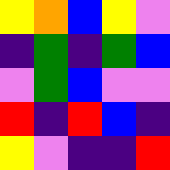[["yellow", "orange", "blue", "yellow", "violet"], ["indigo", "green", "indigo", "green", "blue"], ["violet", "green", "blue", "violet", "violet"], ["red", "indigo", "red", "blue", "indigo"], ["yellow", "violet", "indigo", "indigo", "red"]]